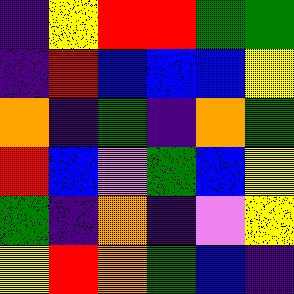[["indigo", "yellow", "red", "red", "green", "green"], ["indigo", "red", "blue", "blue", "blue", "yellow"], ["orange", "indigo", "green", "indigo", "orange", "green"], ["red", "blue", "violet", "green", "blue", "yellow"], ["green", "indigo", "orange", "indigo", "violet", "yellow"], ["yellow", "red", "orange", "green", "blue", "indigo"]]